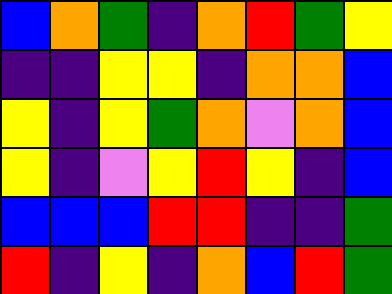[["blue", "orange", "green", "indigo", "orange", "red", "green", "yellow"], ["indigo", "indigo", "yellow", "yellow", "indigo", "orange", "orange", "blue"], ["yellow", "indigo", "yellow", "green", "orange", "violet", "orange", "blue"], ["yellow", "indigo", "violet", "yellow", "red", "yellow", "indigo", "blue"], ["blue", "blue", "blue", "red", "red", "indigo", "indigo", "green"], ["red", "indigo", "yellow", "indigo", "orange", "blue", "red", "green"]]